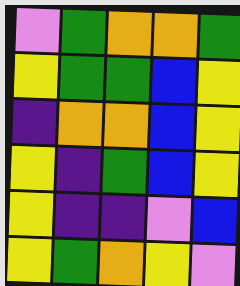[["violet", "green", "orange", "orange", "green"], ["yellow", "green", "green", "blue", "yellow"], ["indigo", "orange", "orange", "blue", "yellow"], ["yellow", "indigo", "green", "blue", "yellow"], ["yellow", "indigo", "indigo", "violet", "blue"], ["yellow", "green", "orange", "yellow", "violet"]]